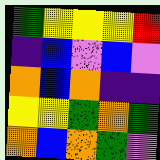[["green", "yellow", "yellow", "yellow", "red"], ["indigo", "blue", "violet", "blue", "violet"], ["orange", "blue", "orange", "indigo", "indigo"], ["yellow", "yellow", "green", "orange", "green"], ["orange", "blue", "orange", "green", "violet"]]